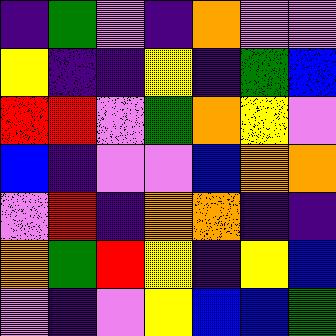[["indigo", "green", "violet", "indigo", "orange", "violet", "violet"], ["yellow", "indigo", "indigo", "yellow", "indigo", "green", "blue"], ["red", "red", "violet", "green", "orange", "yellow", "violet"], ["blue", "indigo", "violet", "violet", "blue", "orange", "orange"], ["violet", "red", "indigo", "orange", "orange", "indigo", "indigo"], ["orange", "green", "red", "yellow", "indigo", "yellow", "blue"], ["violet", "indigo", "violet", "yellow", "blue", "blue", "green"]]